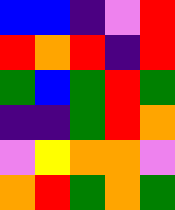[["blue", "blue", "indigo", "violet", "red"], ["red", "orange", "red", "indigo", "red"], ["green", "blue", "green", "red", "green"], ["indigo", "indigo", "green", "red", "orange"], ["violet", "yellow", "orange", "orange", "violet"], ["orange", "red", "green", "orange", "green"]]